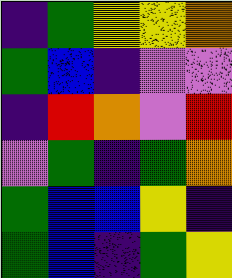[["indigo", "green", "yellow", "yellow", "orange"], ["green", "blue", "indigo", "violet", "violet"], ["indigo", "red", "orange", "violet", "red"], ["violet", "green", "indigo", "green", "orange"], ["green", "blue", "blue", "yellow", "indigo"], ["green", "blue", "indigo", "green", "yellow"]]